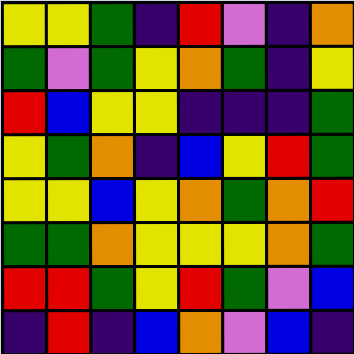[["yellow", "yellow", "green", "indigo", "red", "violet", "indigo", "orange"], ["green", "violet", "green", "yellow", "orange", "green", "indigo", "yellow"], ["red", "blue", "yellow", "yellow", "indigo", "indigo", "indigo", "green"], ["yellow", "green", "orange", "indigo", "blue", "yellow", "red", "green"], ["yellow", "yellow", "blue", "yellow", "orange", "green", "orange", "red"], ["green", "green", "orange", "yellow", "yellow", "yellow", "orange", "green"], ["red", "red", "green", "yellow", "red", "green", "violet", "blue"], ["indigo", "red", "indigo", "blue", "orange", "violet", "blue", "indigo"]]